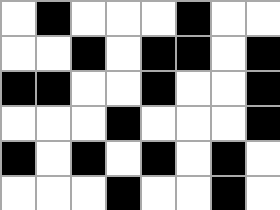[["white", "black", "white", "white", "white", "black", "white", "white"], ["white", "white", "black", "white", "black", "black", "white", "black"], ["black", "black", "white", "white", "black", "white", "white", "black"], ["white", "white", "white", "black", "white", "white", "white", "black"], ["black", "white", "black", "white", "black", "white", "black", "white"], ["white", "white", "white", "black", "white", "white", "black", "white"]]